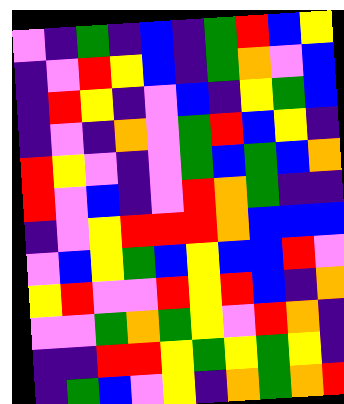[["violet", "indigo", "green", "indigo", "blue", "indigo", "green", "red", "blue", "yellow"], ["indigo", "violet", "red", "yellow", "blue", "indigo", "green", "orange", "violet", "blue"], ["indigo", "red", "yellow", "indigo", "violet", "blue", "indigo", "yellow", "green", "blue"], ["indigo", "violet", "indigo", "orange", "violet", "green", "red", "blue", "yellow", "indigo"], ["red", "yellow", "violet", "indigo", "violet", "green", "blue", "green", "blue", "orange"], ["red", "violet", "blue", "indigo", "violet", "red", "orange", "green", "indigo", "indigo"], ["indigo", "violet", "yellow", "red", "red", "red", "orange", "blue", "blue", "blue"], ["violet", "blue", "yellow", "green", "blue", "yellow", "blue", "blue", "red", "violet"], ["yellow", "red", "violet", "violet", "red", "yellow", "red", "blue", "indigo", "orange"], ["violet", "violet", "green", "orange", "green", "yellow", "violet", "red", "orange", "indigo"], ["indigo", "indigo", "red", "red", "yellow", "green", "yellow", "green", "yellow", "indigo"], ["indigo", "green", "blue", "violet", "yellow", "indigo", "orange", "green", "orange", "red"]]